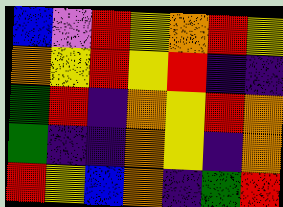[["blue", "violet", "red", "yellow", "orange", "red", "yellow"], ["orange", "yellow", "red", "yellow", "red", "indigo", "indigo"], ["green", "red", "indigo", "orange", "yellow", "red", "orange"], ["green", "indigo", "indigo", "orange", "yellow", "indigo", "orange"], ["red", "yellow", "blue", "orange", "indigo", "green", "red"]]